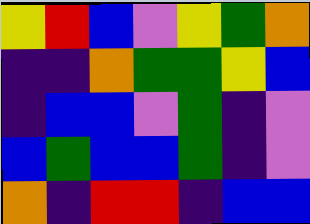[["yellow", "red", "blue", "violet", "yellow", "green", "orange"], ["indigo", "indigo", "orange", "green", "green", "yellow", "blue"], ["indigo", "blue", "blue", "violet", "green", "indigo", "violet"], ["blue", "green", "blue", "blue", "green", "indigo", "violet"], ["orange", "indigo", "red", "red", "indigo", "blue", "blue"]]